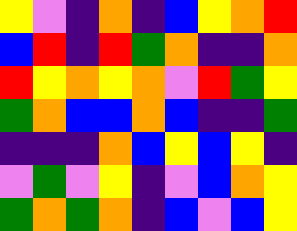[["yellow", "violet", "indigo", "orange", "indigo", "blue", "yellow", "orange", "red"], ["blue", "red", "indigo", "red", "green", "orange", "indigo", "indigo", "orange"], ["red", "yellow", "orange", "yellow", "orange", "violet", "red", "green", "yellow"], ["green", "orange", "blue", "blue", "orange", "blue", "indigo", "indigo", "green"], ["indigo", "indigo", "indigo", "orange", "blue", "yellow", "blue", "yellow", "indigo"], ["violet", "green", "violet", "yellow", "indigo", "violet", "blue", "orange", "yellow"], ["green", "orange", "green", "orange", "indigo", "blue", "violet", "blue", "yellow"]]